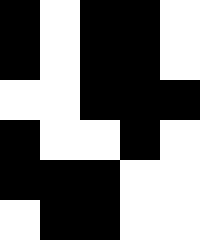[["black", "white", "black", "black", "white"], ["black", "white", "black", "black", "white"], ["white", "white", "black", "black", "black"], ["black", "white", "white", "black", "white"], ["black", "black", "black", "white", "white"], ["white", "black", "black", "white", "white"]]